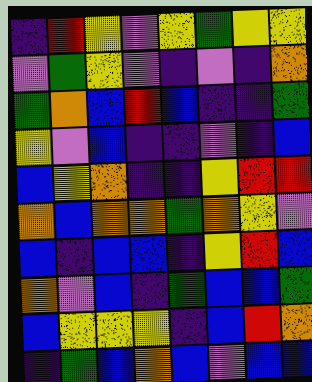[["indigo", "red", "yellow", "violet", "yellow", "green", "yellow", "yellow"], ["violet", "green", "yellow", "violet", "indigo", "violet", "indigo", "orange"], ["green", "orange", "blue", "red", "blue", "indigo", "indigo", "green"], ["yellow", "violet", "blue", "indigo", "indigo", "violet", "indigo", "blue"], ["blue", "yellow", "orange", "indigo", "indigo", "yellow", "red", "red"], ["orange", "blue", "orange", "orange", "green", "orange", "yellow", "violet"], ["blue", "indigo", "blue", "blue", "indigo", "yellow", "red", "blue"], ["orange", "violet", "blue", "indigo", "green", "blue", "blue", "green"], ["blue", "yellow", "yellow", "yellow", "indigo", "blue", "red", "orange"], ["indigo", "green", "blue", "orange", "blue", "violet", "blue", "blue"]]